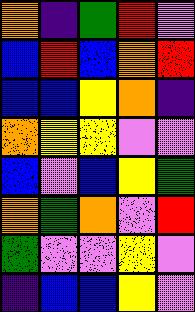[["orange", "indigo", "green", "red", "violet"], ["blue", "red", "blue", "orange", "red"], ["blue", "blue", "yellow", "orange", "indigo"], ["orange", "yellow", "yellow", "violet", "violet"], ["blue", "violet", "blue", "yellow", "green"], ["orange", "green", "orange", "violet", "red"], ["green", "violet", "violet", "yellow", "violet"], ["indigo", "blue", "blue", "yellow", "violet"]]